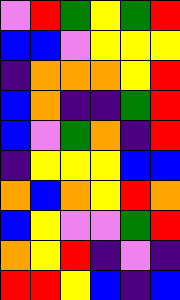[["violet", "red", "green", "yellow", "green", "red"], ["blue", "blue", "violet", "yellow", "yellow", "yellow"], ["indigo", "orange", "orange", "orange", "yellow", "red"], ["blue", "orange", "indigo", "indigo", "green", "red"], ["blue", "violet", "green", "orange", "indigo", "red"], ["indigo", "yellow", "yellow", "yellow", "blue", "blue"], ["orange", "blue", "orange", "yellow", "red", "orange"], ["blue", "yellow", "violet", "violet", "green", "red"], ["orange", "yellow", "red", "indigo", "violet", "indigo"], ["red", "red", "yellow", "blue", "indigo", "blue"]]